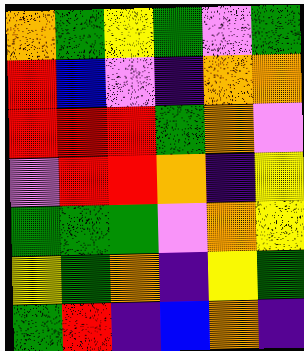[["orange", "green", "yellow", "green", "violet", "green"], ["red", "blue", "violet", "indigo", "orange", "orange"], ["red", "red", "red", "green", "orange", "violet"], ["violet", "red", "red", "orange", "indigo", "yellow"], ["green", "green", "green", "violet", "orange", "yellow"], ["yellow", "green", "orange", "indigo", "yellow", "green"], ["green", "red", "indigo", "blue", "orange", "indigo"]]